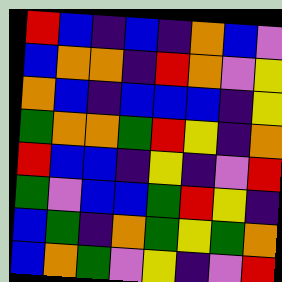[["red", "blue", "indigo", "blue", "indigo", "orange", "blue", "violet"], ["blue", "orange", "orange", "indigo", "red", "orange", "violet", "yellow"], ["orange", "blue", "indigo", "blue", "blue", "blue", "indigo", "yellow"], ["green", "orange", "orange", "green", "red", "yellow", "indigo", "orange"], ["red", "blue", "blue", "indigo", "yellow", "indigo", "violet", "red"], ["green", "violet", "blue", "blue", "green", "red", "yellow", "indigo"], ["blue", "green", "indigo", "orange", "green", "yellow", "green", "orange"], ["blue", "orange", "green", "violet", "yellow", "indigo", "violet", "red"]]